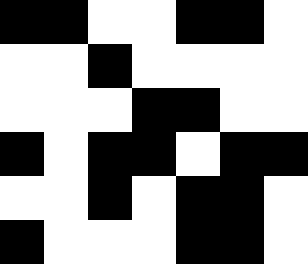[["black", "black", "white", "white", "black", "black", "white"], ["white", "white", "black", "white", "white", "white", "white"], ["white", "white", "white", "black", "black", "white", "white"], ["black", "white", "black", "black", "white", "black", "black"], ["white", "white", "black", "white", "black", "black", "white"], ["black", "white", "white", "white", "black", "black", "white"]]